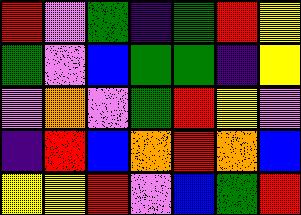[["red", "violet", "green", "indigo", "green", "red", "yellow"], ["green", "violet", "blue", "green", "green", "indigo", "yellow"], ["violet", "orange", "violet", "green", "red", "yellow", "violet"], ["indigo", "red", "blue", "orange", "red", "orange", "blue"], ["yellow", "yellow", "red", "violet", "blue", "green", "red"]]